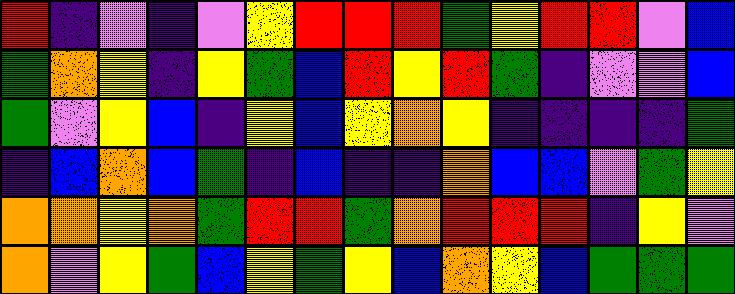[["red", "indigo", "violet", "indigo", "violet", "yellow", "red", "red", "red", "green", "yellow", "red", "red", "violet", "blue"], ["green", "orange", "yellow", "indigo", "yellow", "green", "blue", "red", "yellow", "red", "green", "indigo", "violet", "violet", "blue"], ["green", "violet", "yellow", "blue", "indigo", "yellow", "blue", "yellow", "orange", "yellow", "indigo", "indigo", "indigo", "indigo", "green"], ["indigo", "blue", "orange", "blue", "green", "indigo", "blue", "indigo", "indigo", "orange", "blue", "blue", "violet", "green", "yellow"], ["orange", "orange", "yellow", "orange", "green", "red", "red", "green", "orange", "red", "red", "red", "indigo", "yellow", "violet"], ["orange", "violet", "yellow", "green", "blue", "yellow", "green", "yellow", "blue", "orange", "yellow", "blue", "green", "green", "green"]]